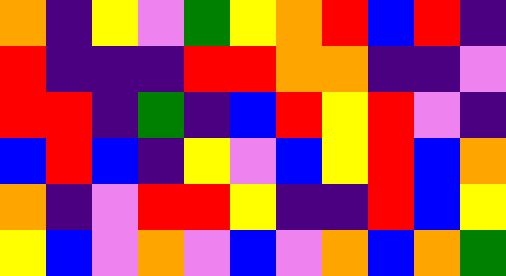[["orange", "indigo", "yellow", "violet", "green", "yellow", "orange", "red", "blue", "red", "indigo"], ["red", "indigo", "indigo", "indigo", "red", "red", "orange", "orange", "indigo", "indigo", "violet"], ["red", "red", "indigo", "green", "indigo", "blue", "red", "yellow", "red", "violet", "indigo"], ["blue", "red", "blue", "indigo", "yellow", "violet", "blue", "yellow", "red", "blue", "orange"], ["orange", "indigo", "violet", "red", "red", "yellow", "indigo", "indigo", "red", "blue", "yellow"], ["yellow", "blue", "violet", "orange", "violet", "blue", "violet", "orange", "blue", "orange", "green"]]